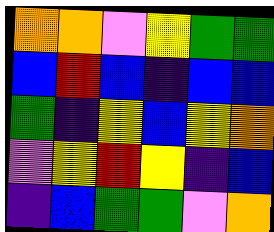[["orange", "orange", "violet", "yellow", "green", "green"], ["blue", "red", "blue", "indigo", "blue", "blue"], ["green", "indigo", "yellow", "blue", "yellow", "orange"], ["violet", "yellow", "red", "yellow", "indigo", "blue"], ["indigo", "blue", "green", "green", "violet", "orange"]]